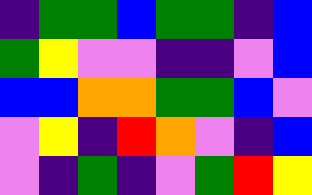[["indigo", "green", "green", "blue", "green", "green", "indigo", "blue"], ["green", "yellow", "violet", "violet", "indigo", "indigo", "violet", "blue"], ["blue", "blue", "orange", "orange", "green", "green", "blue", "violet"], ["violet", "yellow", "indigo", "red", "orange", "violet", "indigo", "blue"], ["violet", "indigo", "green", "indigo", "violet", "green", "red", "yellow"]]